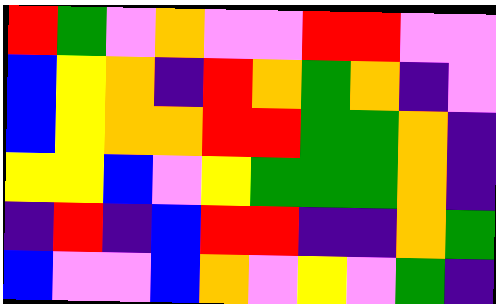[["red", "green", "violet", "orange", "violet", "violet", "red", "red", "violet", "violet"], ["blue", "yellow", "orange", "indigo", "red", "orange", "green", "orange", "indigo", "violet"], ["blue", "yellow", "orange", "orange", "red", "red", "green", "green", "orange", "indigo"], ["yellow", "yellow", "blue", "violet", "yellow", "green", "green", "green", "orange", "indigo"], ["indigo", "red", "indigo", "blue", "red", "red", "indigo", "indigo", "orange", "green"], ["blue", "violet", "violet", "blue", "orange", "violet", "yellow", "violet", "green", "indigo"]]